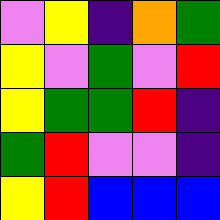[["violet", "yellow", "indigo", "orange", "green"], ["yellow", "violet", "green", "violet", "red"], ["yellow", "green", "green", "red", "indigo"], ["green", "red", "violet", "violet", "indigo"], ["yellow", "red", "blue", "blue", "blue"]]